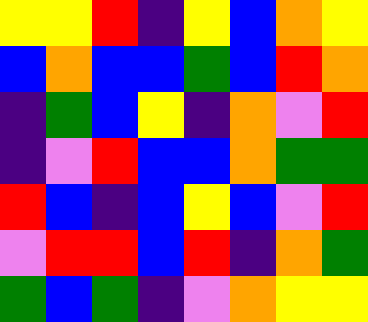[["yellow", "yellow", "red", "indigo", "yellow", "blue", "orange", "yellow"], ["blue", "orange", "blue", "blue", "green", "blue", "red", "orange"], ["indigo", "green", "blue", "yellow", "indigo", "orange", "violet", "red"], ["indigo", "violet", "red", "blue", "blue", "orange", "green", "green"], ["red", "blue", "indigo", "blue", "yellow", "blue", "violet", "red"], ["violet", "red", "red", "blue", "red", "indigo", "orange", "green"], ["green", "blue", "green", "indigo", "violet", "orange", "yellow", "yellow"]]